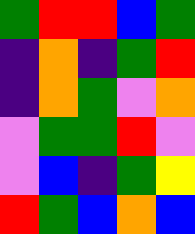[["green", "red", "red", "blue", "green"], ["indigo", "orange", "indigo", "green", "red"], ["indigo", "orange", "green", "violet", "orange"], ["violet", "green", "green", "red", "violet"], ["violet", "blue", "indigo", "green", "yellow"], ["red", "green", "blue", "orange", "blue"]]